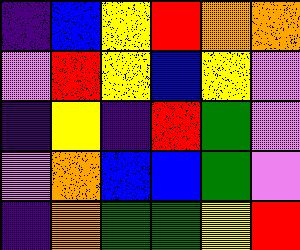[["indigo", "blue", "yellow", "red", "orange", "orange"], ["violet", "red", "yellow", "blue", "yellow", "violet"], ["indigo", "yellow", "indigo", "red", "green", "violet"], ["violet", "orange", "blue", "blue", "green", "violet"], ["indigo", "orange", "green", "green", "yellow", "red"]]